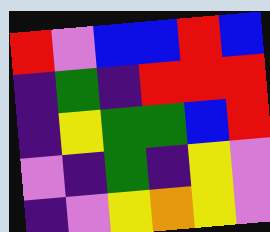[["red", "violet", "blue", "blue", "red", "blue"], ["indigo", "green", "indigo", "red", "red", "red"], ["indigo", "yellow", "green", "green", "blue", "red"], ["violet", "indigo", "green", "indigo", "yellow", "violet"], ["indigo", "violet", "yellow", "orange", "yellow", "violet"]]